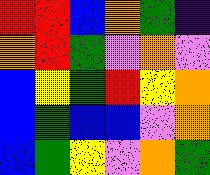[["red", "red", "blue", "orange", "green", "indigo"], ["orange", "red", "green", "violet", "orange", "violet"], ["blue", "yellow", "green", "red", "yellow", "orange"], ["blue", "green", "blue", "blue", "violet", "orange"], ["blue", "green", "yellow", "violet", "orange", "green"]]